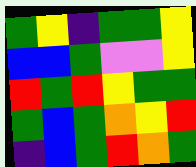[["green", "yellow", "indigo", "green", "green", "yellow"], ["blue", "blue", "green", "violet", "violet", "yellow"], ["red", "green", "red", "yellow", "green", "green"], ["green", "blue", "green", "orange", "yellow", "red"], ["indigo", "blue", "green", "red", "orange", "green"]]